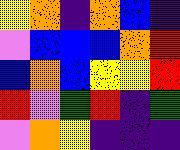[["yellow", "orange", "indigo", "orange", "blue", "indigo"], ["violet", "blue", "blue", "blue", "orange", "red"], ["blue", "orange", "blue", "yellow", "yellow", "red"], ["red", "violet", "green", "red", "indigo", "green"], ["violet", "orange", "yellow", "indigo", "indigo", "indigo"]]